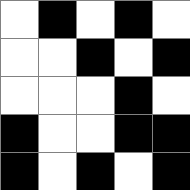[["white", "black", "white", "black", "white"], ["white", "white", "black", "white", "black"], ["white", "white", "white", "black", "white"], ["black", "white", "white", "black", "black"], ["black", "white", "black", "white", "black"]]